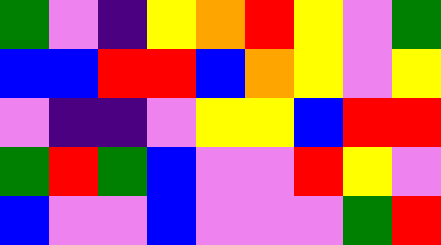[["green", "violet", "indigo", "yellow", "orange", "red", "yellow", "violet", "green"], ["blue", "blue", "red", "red", "blue", "orange", "yellow", "violet", "yellow"], ["violet", "indigo", "indigo", "violet", "yellow", "yellow", "blue", "red", "red"], ["green", "red", "green", "blue", "violet", "violet", "red", "yellow", "violet"], ["blue", "violet", "violet", "blue", "violet", "violet", "violet", "green", "red"]]